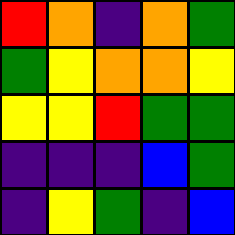[["red", "orange", "indigo", "orange", "green"], ["green", "yellow", "orange", "orange", "yellow"], ["yellow", "yellow", "red", "green", "green"], ["indigo", "indigo", "indigo", "blue", "green"], ["indigo", "yellow", "green", "indigo", "blue"]]